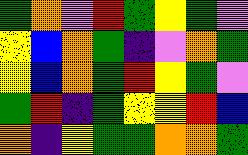[["green", "orange", "violet", "red", "green", "yellow", "green", "violet"], ["yellow", "blue", "orange", "green", "indigo", "violet", "orange", "green"], ["yellow", "blue", "orange", "green", "red", "yellow", "green", "violet"], ["green", "red", "indigo", "green", "yellow", "yellow", "red", "blue"], ["orange", "indigo", "yellow", "green", "green", "orange", "orange", "green"]]